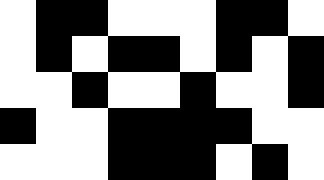[["white", "black", "black", "white", "white", "white", "black", "black", "white"], ["white", "black", "white", "black", "black", "white", "black", "white", "black"], ["white", "white", "black", "white", "white", "black", "white", "white", "black"], ["black", "white", "white", "black", "black", "black", "black", "white", "white"], ["white", "white", "white", "black", "black", "black", "white", "black", "white"]]